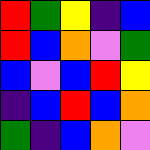[["red", "green", "yellow", "indigo", "blue"], ["red", "blue", "orange", "violet", "green"], ["blue", "violet", "blue", "red", "yellow"], ["indigo", "blue", "red", "blue", "orange"], ["green", "indigo", "blue", "orange", "violet"]]